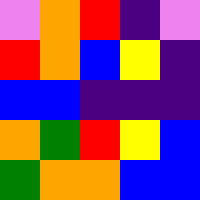[["violet", "orange", "red", "indigo", "violet"], ["red", "orange", "blue", "yellow", "indigo"], ["blue", "blue", "indigo", "indigo", "indigo"], ["orange", "green", "red", "yellow", "blue"], ["green", "orange", "orange", "blue", "blue"]]